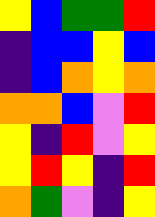[["yellow", "blue", "green", "green", "red"], ["indigo", "blue", "blue", "yellow", "blue"], ["indigo", "blue", "orange", "yellow", "orange"], ["orange", "orange", "blue", "violet", "red"], ["yellow", "indigo", "red", "violet", "yellow"], ["yellow", "red", "yellow", "indigo", "red"], ["orange", "green", "violet", "indigo", "yellow"]]